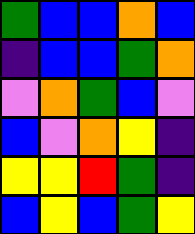[["green", "blue", "blue", "orange", "blue"], ["indigo", "blue", "blue", "green", "orange"], ["violet", "orange", "green", "blue", "violet"], ["blue", "violet", "orange", "yellow", "indigo"], ["yellow", "yellow", "red", "green", "indigo"], ["blue", "yellow", "blue", "green", "yellow"]]